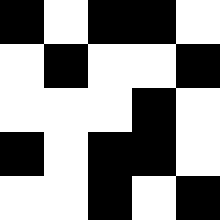[["black", "white", "black", "black", "white"], ["white", "black", "white", "white", "black"], ["white", "white", "white", "black", "white"], ["black", "white", "black", "black", "white"], ["white", "white", "black", "white", "black"]]